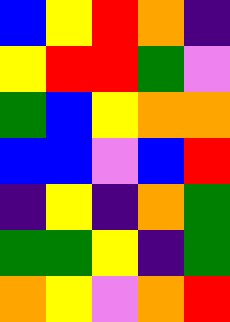[["blue", "yellow", "red", "orange", "indigo"], ["yellow", "red", "red", "green", "violet"], ["green", "blue", "yellow", "orange", "orange"], ["blue", "blue", "violet", "blue", "red"], ["indigo", "yellow", "indigo", "orange", "green"], ["green", "green", "yellow", "indigo", "green"], ["orange", "yellow", "violet", "orange", "red"]]